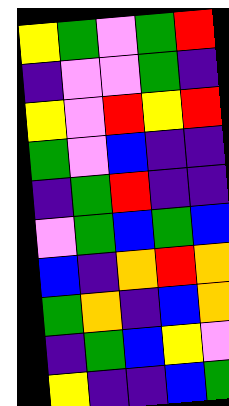[["yellow", "green", "violet", "green", "red"], ["indigo", "violet", "violet", "green", "indigo"], ["yellow", "violet", "red", "yellow", "red"], ["green", "violet", "blue", "indigo", "indigo"], ["indigo", "green", "red", "indigo", "indigo"], ["violet", "green", "blue", "green", "blue"], ["blue", "indigo", "orange", "red", "orange"], ["green", "orange", "indigo", "blue", "orange"], ["indigo", "green", "blue", "yellow", "violet"], ["yellow", "indigo", "indigo", "blue", "green"]]